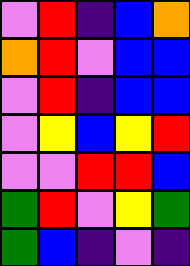[["violet", "red", "indigo", "blue", "orange"], ["orange", "red", "violet", "blue", "blue"], ["violet", "red", "indigo", "blue", "blue"], ["violet", "yellow", "blue", "yellow", "red"], ["violet", "violet", "red", "red", "blue"], ["green", "red", "violet", "yellow", "green"], ["green", "blue", "indigo", "violet", "indigo"]]